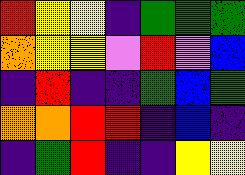[["red", "yellow", "yellow", "indigo", "green", "green", "green"], ["orange", "yellow", "yellow", "violet", "red", "violet", "blue"], ["indigo", "red", "indigo", "indigo", "green", "blue", "green"], ["orange", "orange", "red", "red", "indigo", "blue", "indigo"], ["indigo", "green", "red", "indigo", "indigo", "yellow", "yellow"]]